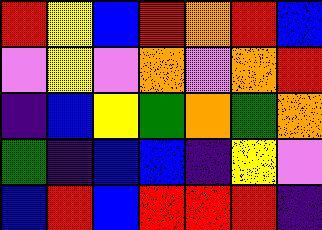[["red", "yellow", "blue", "red", "orange", "red", "blue"], ["violet", "yellow", "violet", "orange", "violet", "orange", "red"], ["indigo", "blue", "yellow", "green", "orange", "green", "orange"], ["green", "indigo", "blue", "blue", "indigo", "yellow", "violet"], ["blue", "red", "blue", "red", "red", "red", "indigo"]]